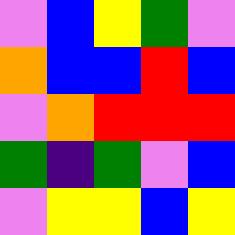[["violet", "blue", "yellow", "green", "violet"], ["orange", "blue", "blue", "red", "blue"], ["violet", "orange", "red", "red", "red"], ["green", "indigo", "green", "violet", "blue"], ["violet", "yellow", "yellow", "blue", "yellow"]]